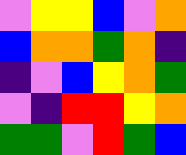[["violet", "yellow", "yellow", "blue", "violet", "orange"], ["blue", "orange", "orange", "green", "orange", "indigo"], ["indigo", "violet", "blue", "yellow", "orange", "green"], ["violet", "indigo", "red", "red", "yellow", "orange"], ["green", "green", "violet", "red", "green", "blue"]]